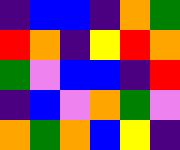[["indigo", "blue", "blue", "indigo", "orange", "green"], ["red", "orange", "indigo", "yellow", "red", "orange"], ["green", "violet", "blue", "blue", "indigo", "red"], ["indigo", "blue", "violet", "orange", "green", "violet"], ["orange", "green", "orange", "blue", "yellow", "indigo"]]